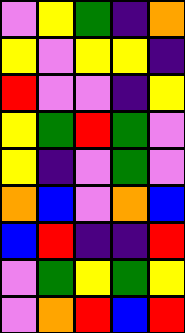[["violet", "yellow", "green", "indigo", "orange"], ["yellow", "violet", "yellow", "yellow", "indigo"], ["red", "violet", "violet", "indigo", "yellow"], ["yellow", "green", "red", "green", "violet"], ["yellow", "indigo", "violet", "green", "violet"], ["orange", "blue", "violet", "orange", "blue"], ["blue", "red", "indigo", "indigo", "red"], ["violet", "green", "yellow", "green", "yellow"], ["violet", "orange", "red", "blue", "red"]]